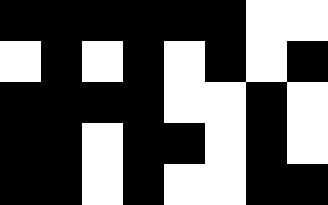[["black", "black", "black", "black", "black", "black", "white", "white"], ["white", "black", "white", "black", "white", "black", "white", "black"], ["black", "black", "black", "black", "white", "white", "black", "white"], ["black", "black", "white", "black", "black", "white", "black", "white"], ["black", "black", "white", "black", "white", "white", "black", "black"]]